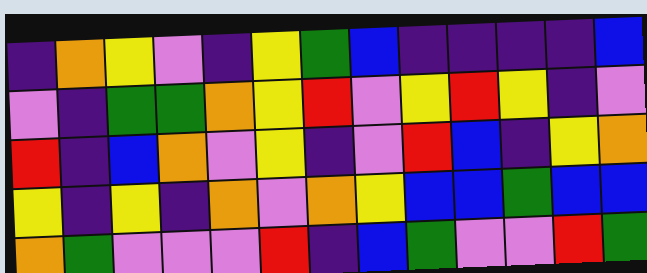[["indigo", "orange", "yellow", "violet", "indigo", "yellow", "green", "blue", "indigo", "indigo", "indigo", "indigo", "blue"], ["violet", "indigo", "green", "green", "orange", "yellow", "red", "violet", "yellow", "red", "yellow", "indigo", "violet"], ["red", "indigo", "blue", "orange", "violet", "yellow", "indigo", "violet", "red", "blue", "indigo", "yellow", "orange"], ["yellow", "indigo", "yellow", "indigo", "orange", "violet", "orange", "yellow", "blue", "blue", "green", "blue", "blue"], ["orange", "green", "violet", "violet", "violet", "red", "indigo", "blue", "green", "violet", "violet", "red", "green"]]